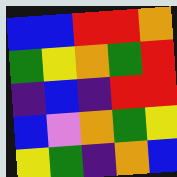[["blue", "blue", "red", "red", "orange"], ["green", "yellow", "orange", "green", "red"], ["indigo", "blue", "indigo", "red", "red"], ["blue", "violet", "orange", "green", "yellow"], ["yellow", "green", "indigo", "orange", "blue"]]